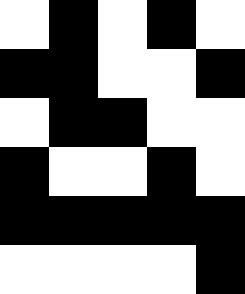[["white", "black", "white", "black", "white"], ["black", "black", "white", "white", "black"], ["white", "black", "black", "white", "white"], ["black", "white", "white", "black", "white"], ["black", "black", "black", "black", "black"], ["white", "white", "white", "white", "black"]]